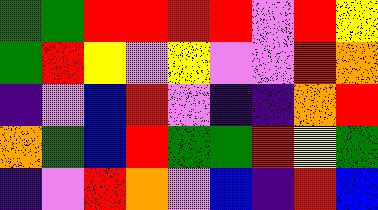[["green", "green", "red", "red", "red", "red", "violet", "red", "yellow"], ["green", "red", "yellow", "violet", "yellow", "violet", "violet", "red", "orange"], ["indigo", "violet", "blue", "red", "violet", "indigo", "indigo", "orange", "red"], ["orange", "green", "blue", "red", "green", "green", "red", "yellow", "green"], ["indigo", "violet", "red", "orange", "violet", "blue", "indigo", "red", "blue"]]